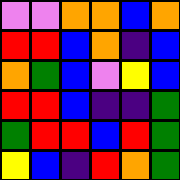[["violet", "violet", "orange", "orange", "blue", "orange"], ["red", "red", "blue", "orange", "indigo", "blue"], ["orange", "green", "blue", "violet", "yellow", "blue"], ["red", "red", "blue", "indigo", "indigo", "green"], ["green", "red", "red", "blue", "red", "green"], ["yellow", "blue", "indigo", "red", "orange", "green"]]